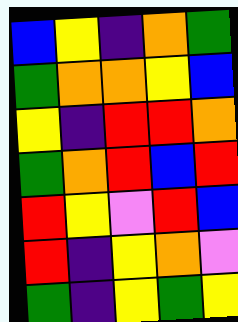[["blue", "yellow", "indigo", "orange", "green"], ["green", "orange", "orange", "yellow", "blue"], ["yellow", "indigo", "red", "red", "orange"], ["green", "orange", "red", "blue", "red"], ["red", "yellow", "violet", "red", "blue"], ["red", "indigo", "yellow", "orange", "violet"], ["green", "indigo", "yellow", "green", "yellow"]]